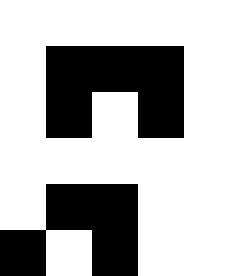[["white", "white", "white", "white", "white"], ["white", "black", "black", "black", "white"], ["white", "black", "white", "black", "white"], ["white", "white", "white", "white", "white"], ["white", "black", "black", "white", "white"], ["black", "white", "black", "white", "white"]]